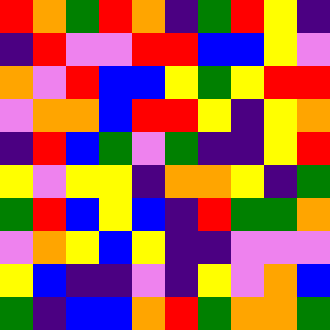[["red", "orange", "green", "red", "orange", "indigo", "green", "red", "yellow", "indigo"], ["indigo", "red", "violet", "violet", "red", "red", "blue", "blue", "yellow", "violet"], ["orange", "violet", "red", "blue", "blue", "yellow", "green", "yellow", "red", "red"], ["violet", "orange", "orange", "blue", "red", "red", "yellow", "indigo", "yellow", "orange"], ["indigo", "red", "blue", "green", "violet", "green", "indigo", "indigo", "yellow", "red"], ["yellow", "violet", "yellow", "yellow", "indigo", "orange", "orange", "yellow", "indigo", "green"], ["green", "red", "blue", "yellow", "blue", "indigo", "red", "green", "green", "orange"], ["violet", "orange", "yellow", "blue", "yellow", "indigo", "indigo", "violet", "violet", "violet"], ["yellow", "blue", "indigo", "indigo", "violet", "indigo", "yellow", "violet", "orange", "blue"], ["green", "indigo", "blue", "blue", "orange", "red", "green", "orange", "orange", "green"]]